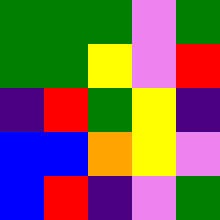[["green", "green", "green", "violet", "green"], ["green", "green", "yellow", "violet", "red"], ["indigo", "red", "green", "yellow", "indigo"], ["blue", "blue", "orange", "yellow", "violet"], ["blue", "red", "indigo", "violet", "green"]]